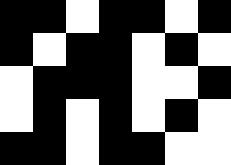[["black", "black", "white", "black", "black", "white", "black"], ["black", "white", "black", "black", "white", "black", "white"], ["white", "black", "black", "black", "white", "white", "black"], ["white", "black", "white", "black", "white", "black", "white"], ["black", "black", "white", "black", "black", "white", "white"]]